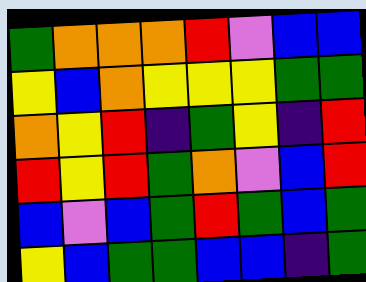[["green", "orange", "orange", "orange", "red", "violet", "blue", "blue"], ["yellow", "blue", "orange", "yellow", "yellow", "yellow", "green", "green"], ["orange", "yellow", "red", "indigo", "green", "yellow", "indigo", "red"], ["red", "yellow", "red", "green", "orange", "violet", "blue", "red"], ["blue", "violet", "blue", "green", "red", "green", "blue", "green"], ["yellow", "blue", "green", "green", "blue", "blue", "indigo", "green"]]